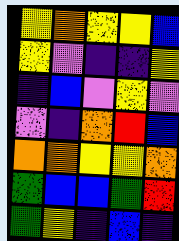[["yellow", "orange", "yellow", "yellow", "blue"], ["yellow", "violet", "indigo", "indigo", "yellow"], ["indigo", "blue", "violet", "yellow", "violet"], ["violet", "indigo", "orange", "red", "blue"], ["orange", "orange", "yellow", "yellow", "orange"], ["green", "blue", "blue", "green", "red"], ["green", "yellow", "indigo", "blue", "indigo"]]